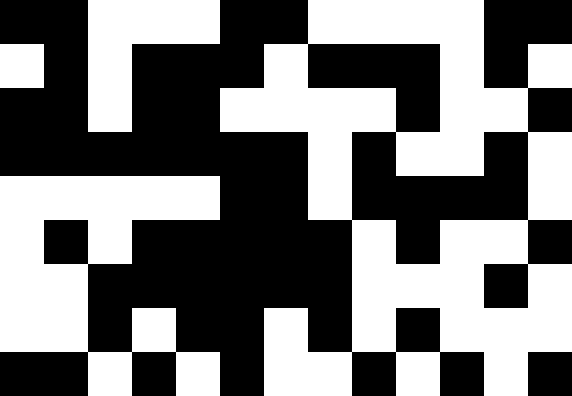[["black", "black", "white", "white", "white", "black", "black", "white", "white", "white", "white", "black", "black"], ["white", "black", "white", "black", "black", "black", "white", "black", "black", "black", "white", "black", "white"], ["black", "black", "white", "black", "black", "white", "white", "white", "white", "black", "white", "white", "black"], ["black", "black", "black", "black", "black", "black", "black", "white", "black", "white", "white", "black", "white"], ["white", "white", "white", "white", "white", "black", "black", "white", "black", "black", "black", "black", "white"], ["white", "black", "white", "black", "black", "black", "black", "black", "white", "black", "white", "white", "black"], ["white", "white", "black", "black", "black", "black", "black", "black", "white", "white", "white", "black", "white"], ["white", "white", "black", "white", "black", "black", "white", "black", "white", "black", "white", "white", "white"], ["black", "black", "white", "black", "white", "black", "white", "white", "black", "white", "black", "white", "black"]]